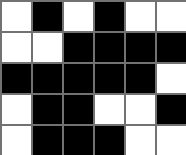[["white", "black", "white", "black", "white", "white"], ["white", "white", "black", "black", "black", "black"], ["black", "black", "black", "black", "black", "white"], ["white", "black", "black", "white", "white", "black"], ["white", "black", "black", "black", "white", "white"]]